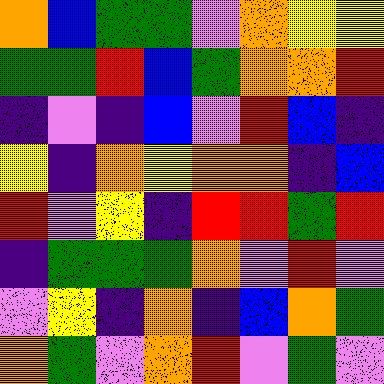[["orange", "blue", "green", "green", "violet", "orange", "yellow", "yellow"], ["green", "green", "red", "blue", "green", "orange", "orange", "red"], ["indigo", "violet", "indigo", "blue", "violet", "red", "blue", "indigo"], ["yellow", "indigo", "orange", "yellow", "orange", "orange", "indigo", "blue"], ["red", "violet", "yellow", "indigo", "red", "red", "green", "red"], ["indigo", "green", "green", "green", "orange", "violet", "red", "violet"], ["violet", "yellow", "indigo", "orange", "indigo", "blue", "orange", "green"], ["orange", "green", "violet", "orange", "red", "violet", "green", "violet"]]